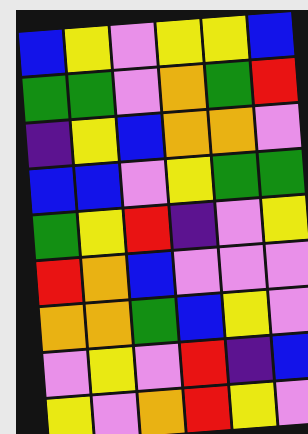[["blue", "yellow", "violet", "yellow", "yellow", "blue"], ["green", "green", "violet", "orange", "green", "red"], ["indigo", "yellow", "blue", "orange", "orange", "violet"], ["blue", "blue", "violet", "yellow", "green", "green"], ["green", "yellow", "red", "indigo", "violet", "yellow"], ["red", "orange", "blue", "violet", "violet", "violet"], ["orange", "orange", "green", "blue", "yellow", "violet"], ["violet", "yellow", "violet", "red", "indigo", "blue"], ["yellow", "violet", "orange", "red", "yellow", "violet"]]